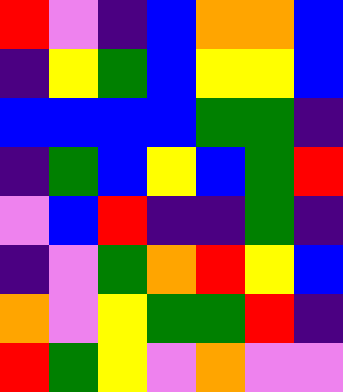[["red", "violet", "indigo", "blue", "orange", "orange", "blue"], ["indigo", "yellow", "green", "blue", "yellow", "yellow", "blue"], ["blue", "blue", "blue", "blue", "green", "green", "indigo"], ["indigo", "green", "blue", "yellow", "blue", "green", "red"], ["violet", "blue", "red", "indigo", "indigo", "green", "indigo"], ["indigo", "violet", "green", "orange", "red", "yellow", "blue"], ["orange", "violet", "yellow", "green", "green", "red", "indigo"], ["red", "green", "yellow", "violet", "orange", "violet", "violet"]]